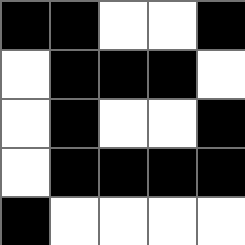[["black", "black", "white", "white", "black"], ["white", "black", "black", "black", "white"], ["white", "black", "white", "white", "black"], ["white", "black", "black", "black", "black"], ["black", "white", "white", "white", "white"]]